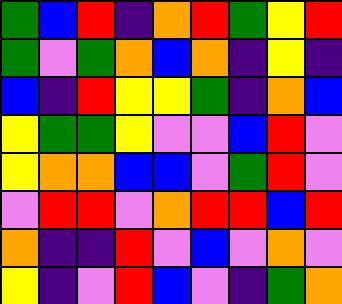[["green", "blue", "red", "indigo", "orange", "red", "green", "yellow", "red"], ["green", "violet", "green", "orange", "blue", "orange", "indigo", "yellow", "indigo"], ["blue", "indigo", "red", "yellow", "yellow", "green", "indigo", "orange", "blue"], ["yellow", "green", "green", "yellow", "violet", "violet", "blue", "red", "violet"], ["yellow", "orange", "orange", "blue", "blue", "violet", "green", "red", "violet"], ["violet", "red", "red", "violet", "orange", "red", "red", "blue", "red"], ["orange", "indigo", "indigo", "red", "violet", "blue", "violet", "orange", "violet"], ["yellow", "indigo", "violet", "red", "blue", "violet", "indigo", "green", "orange"]]